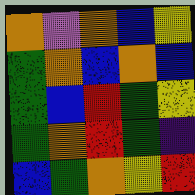[["orange", "violet", "orange", "blue", "yellow"], ["green", "orange", "blue", "orange", "blue"], ["green", "blue", "red", "green", "yellow"], ["green", "orange", "red", "green", "indigo"], ["blue", "green", "orange", "yellow", "red"]]